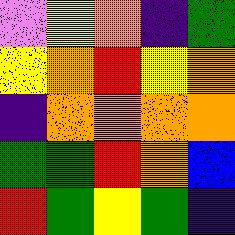[["violet", "yellow", "orange", "indigo", "green"], ["yellow", "orange", "red", "yellow", "orange"], ["indigo", "orange", "orange", "orange", "orange"], ["green", "green", "red", "orange", "blue"], ["red", "green", "yellow", "green", "indigo"]]